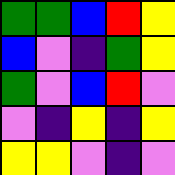[["green", "green", "blue", "red", "yellow"], ["blue", "violet", "indigo", "green", "yellow"], ["green", "violet", "blue", "red", "violet"], ["violet", "indigo", "yellow", "indigo", "yellow"], ["yellow", "yellow", "violet", "indigo", "violet"]]